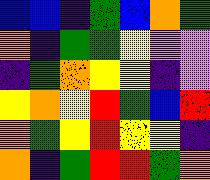[["blue", "blue", "indigo", "green", "blue", "orange", "green"], ["orange", "indigo", "green", "green", "yellow", "violet", "violet"], ["indigo", "green", "orange", "yellow", "yellow", "indigo", "violet"], ["yellow", "orange", "yellow", "red", "green", "blue", "red"], ["orange", "green", "yellow", "red", "yellow", "yellow", "indigo"], ["orange", "indigo", "green", "red", "red", "green", "orange"]]